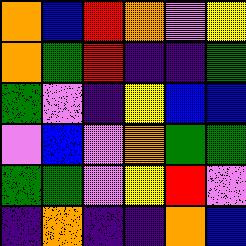[["orange", "blue", "red", "orange", "violet", "yellow"], ["orange", "green", "red", "indigo", "indigo", "green"], ["green", "violet", "indigo", "yellow", "blue", "blue"], ["violet", "blue", "violet", "orange", "green", "green"], ["green", "green", "violet", "yellow", "red", "violet"], ["indigo", "orange", "indigo", "indigo", "orange", "blue"]]